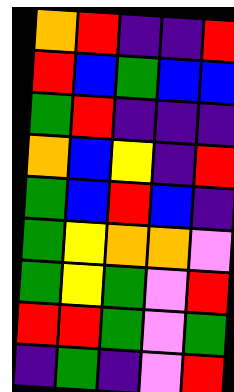[["orange", "red", "indigo", "indigo", "red"], ["red", "blue", "green", "blue", "blue"], ["green", "red", "indigo", "indigo", "indigo"], ["orange", "blue", "yellow", "indigo", "red"], ["green", "blue", "red", "blue", "indigo"], ["green", "yellow", "orange", "orange", "violet"], ["green", "yellow", "green", "violet", "red"], ["red", "red", "green", "violet", "green"], ["indigo", "green", "indigo", "violet", "red"]]